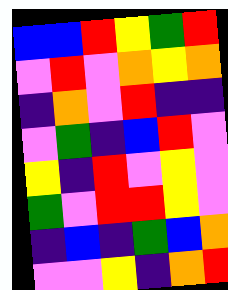[["blue", "blue", "red", "yellow", "green", "red"], ["violet", "red", "violet", "orange", "yellow", "orange"], ["indigo", "orange", "violet", "red", "indigo", "indigo"], ["violet", "green", "indigo", "blue", "red", "violet"], ["yellow", "indigo", "red", "violet", "yellow", "violet"], ["green", "violet", "red", "red", "yellow", "violet"], ["indigo", "blue", "indigo", "green", "blue", "orange"], ["violet", "violet", "yellow", "indigo", "orange", "red"]]